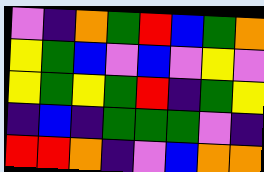[["violet", "indigo", "orange", "green", "red", "blue", "green", "orange"], ["yellow", "green", "blue", "violet", "blue", "violet", "yellow", "violet"], ["yellow", "green", "yellow", "green", "red", "indigo", "green", "yellow"], ["indigo", "blue", "indigo", "green", "green", "green", "violet", "indigo"], ["red", "red", "orange", "indigo", "violet", "blue", "orange", "orange"]]